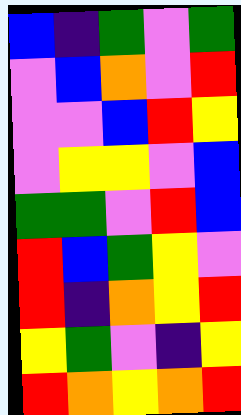[["blue", "indigo", "green", "violet", "green"], ["violet", "blue", "orange", "violet", "red"], ["violet", "violet", "blue", "red", "yellow"], ["violet", "yellow", "yellow", "violet", "blue"], ["green", "green", "violet", "red", "blue"], ["red", "blue", "green", "yellow", "violet"], ["red", "indigo", "orange", "yellow", "red"], ["yellow", "green", "violet", "indigo", "yellow"], ["red", "orange", "yellow", "orange", "red"]]